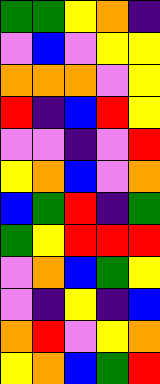[["green", "green", "yellow", "orange", "indigo"], ["violet", "blue", "violet", "yellow", "yellow"], ["orange", "orange", "orange", "violet", "yellow"], ["red", "indigo", "blue", "red", "yellow"], ["violet", "violet", "indigo", "violet", "red"], ["yellow", "orange", "blue", "violet", "orange"], ["blue", "green", "red", "indigo", "green"], ["green", "yellow", "red", "red", "red"], ["violet", "orange", "blue", "green", "yellow"], ["violet", "indigo", "yellow", "indigo", "blue"], ["orange", "red", "violet", "yellow", "orange"], ["yellow", "orange", "blue", "green", "red"]]